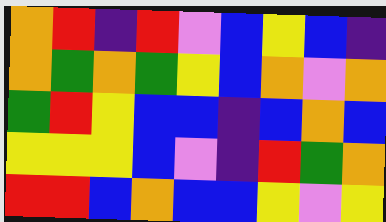[["orange", "red", "indigo", "red", "violet", "blue", "yellow", "blue", "indigo"], ["orange", "green", "orange", "green", "yellow", "blue", "orange", "violet", "orange"], ["green", "red", "yellow", "blue", "blue", "indigo", "blue", "orange", "blue"], ["yellow", "yellow", "yellow", "blue", "violet", "indigo", "red", "green", "orange"], ["red", "red", "blue", "orange", "blue", "blue", "yellow", "violet", "yellow"]]